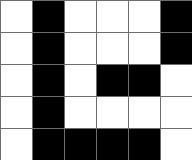[["white", "black", "white", "white", "white", "black"], ["white", "black", "white", "white", "white", "black"], ["white", "black", "white", "black", "black", "white"], ["white", "black", "white", "white", "white", "white"], ["white", "black", "black", "black", "black", "white"]]